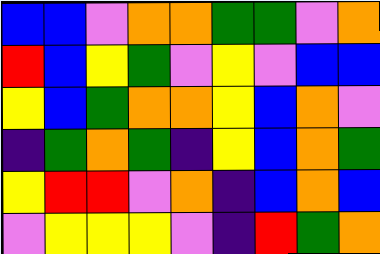[["blue", "blue", "violet", "orange", "orange", "green", "green", "violet", "orange"], ["red", "blue", "yellow", "green", "violet", "yellow", "violet", "blue", "blue"], ["yellow", "blue", "green", "orange", "orange", "yellow", "blue", "orange", "violet"], ["indigo", "green", "orange", "green", "indigo", "yellow", "blue", "orange", "green"], ["yellow", "red", "red", "violet", "orange", "indigo", "blue", "orange", "blue"], ["violet", "yellow", "yellow", "yellow", "violet", "indigo", "red", "green", "orange"]]